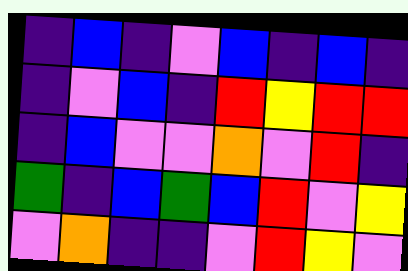[["indigo", "blue", "indigo", "violet", "blue", "indigo", "blue", "indigo"], ["indigo", "violet", "blue", "indigo", "red", "yellow", "red", "red"], ["indigo", "blue", "violet", "violet", "orange", "violet", "red", "indigo"], ["green", "indigo", "blue", "green", "blue", "red", "violet", "yellow"], ["violet", "orange", "indigo", "indigo", "violet", "red", "yellow", "violet"]]